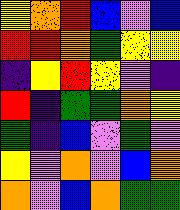[["yellow", "orange", "red", "blue", "violet", "blue"], ["red", "red", "orange", "green", "yellow", "yellow"], ["indigo", "yellow", "red", "yellow", "violet", "indigo"], ["red", "indigo", "green", "green", "orange", "yellow"], ["green", "indigo", "blue", "violet", "green", "violet"], ["yellow", "violet", "orange", "violet", "blue", "orange"], ["orange", "violet", "blue", "orange", "green", "green"]]